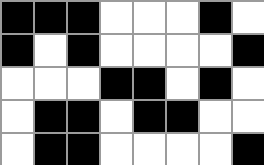[["black", "black", "black", "white", "white", "white", "black", "white"], ["black", "white", "black", "white", "white", "white", "white", "black"], ["white", "white", "white", "black", "black", "white", "black", "white"], ["white", "black", "black", "white", "black", "black", "white", "white"], ["white", "black", "black", "white", "white", "white", "white", "black"]]